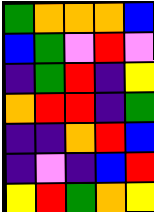[["green", "orange", "orange", "orange", "blue"], ["blue", "green", "violet", "red", "violet"], ["indigo", "green", "red", "indigo", "yellow"], ["orange", "red", "red", "indigo", "green"], ["indigo", "indigo", "orange", "red", "blue"], ["indigo", "violet", "indigo", "blue", "red"], ["yellow", "red", "green", "orange", "yellow"]]